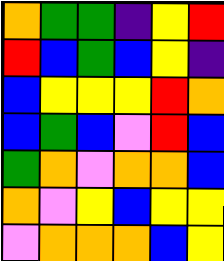[["orange", "green", "green", "indigo", "yellow", "red"], ["red", "blue", "green", "blue", "yellow", "indigo"], ["blue", "yellow", "yellow", "yellow", "red", "orange"], ["blue", "green", "blue", "violet", "red", "blue"], ["green", "orange", "violet", "orange", "orange", "blue"], ["orange", "violet", "yellow", "blue", "yellow", "yellow"], ["violet", "orange", "orange", "orange", "blue", "yellow"]]